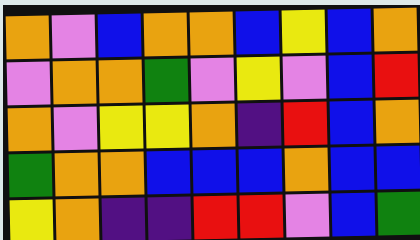[["orange", "violet", "blue", "orange", "orange", "blue", "yellow", "blue", "orange"], ["violet", "orange", "orange", "green", "violet", "yellow", "violet", "blue", "red"], ["orange", "violet", "yellow", "yellow", "orange", "indigo", "red", "blue", "orange"], ["green", "orange", "orange", "blue", "blue", "blue", "orange", "blue", "blue"], ["yellow", "orange", "indigo", "indigo", "red", "red", "violet", "blue", "green"]]